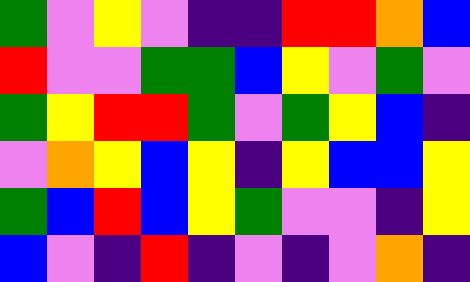[["green", "violet", "yellow", "violet", "indigo", "indigo", "red", "red", "orange", "blue"], ["red", "violet", "violet", "green", "green", "blue", "yellow", "violet", "green", "violet"], ["green", "yellow", "red", "red", "green", "violet", "green", "yellow", "blue", "indigo"], ["violet", "orange", "yellow", "blue", "yellow", "indigo", "yellow", "blue", "blue", "yellow"], ["green", "blue", "red", "blue", "yellow", "green", "violet", "violet", "indigo", "yellow"], ["blue", "violet", "indigo", "red", "indigo", "violet", "indigo", "violet", "orange", "indigo"]]